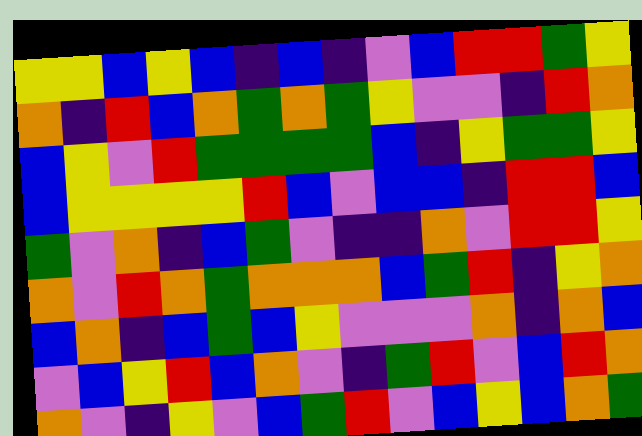[["yellow", "yellow", "blue", "yellow", "blue", "indigo", "blue", "indigo", "violet", "blue", "red", "red", "green", "yellow"], ["orange", "indigo", "red", "blue", "orange", "green", "orange", "green", "yellow", "violet", "violet", "indigo", "red", "orange"], ["blue", "yellow", "violet", "red", "green", "green", "green", "green", "blue", "indigo", "yellow", "green", "green", "yellow"], ["blue", "yellow", "yellow", "yellow", "yellow", "red", "blue", "violet", "blue", "blue", "indigo", "red", "red", "blue"], ["green", "violet", "orange", "indigo", "blue", "green", "violet", "indigo", "indigo", "orange", "violet", "red", "red", "yellow"], ["orange", "violet", "red", "orange", "green", "orange", "orange", "orange", "blue", "green", "red", "indigo", "yellow", "orange"], ["blue", "orange", "indigo", "blue", "green", "blue", "yellow", "violet", "violet", "violet", "orange", "indigo", "orange", "blue"], ["violet", "blue", "yellow", "red", "blue", "orange", "violet", "indigo", "green", "red", "violet", "blue", "red", "orange"], ["orange", "violet", "indigo", "yellow", "violet", "blue", "green", "red", "violet", "blue", "yellow", "blue", "orange", "green"]]